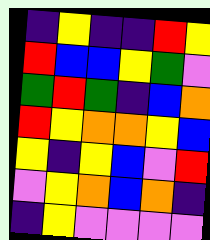[["indigo", "yellow", "indigo", "indigo", "red", "yellow"], ["red", "blue", "blue", "yellow", "green", "violet"], ["green", "red", "green", "indigo", "blue", "orange"], ["red", "yellow", "orange", "orange", "yellow", "blue"], ["yellow", "indigo", "yellow", "blue", "violet", "red"], ["violet", "yellow", "orange", "blue", "orange", "indigo"], ["indigo", "yellow", "violet", "violet", "violet", "violet"]]